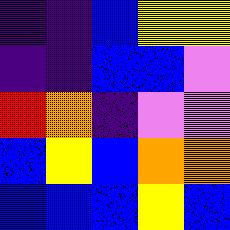[["indigo", "indigo", "blue", "yellow", "yellow"], ["indigo", "indigo", "blue", "blue", "violet"], ["red", "orange", "indigo", "violet", "violet"], ["blue", "yellow", "blue", "orange", "orange"], ["blue", "blue", "blue", "yellow", "blue"]]